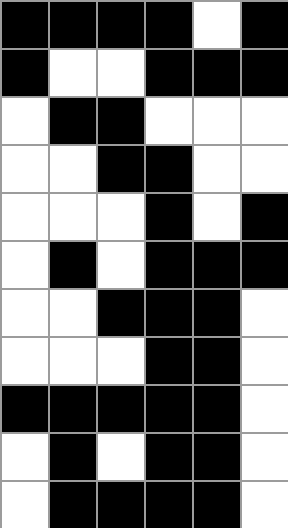[["black", "black", "black", "black", "white", "black"], ["black", "white", "white", "black", "black", "black"], ["white", "black", "black", "white", "white", "white"], ["white", "white", "black", "black", "white", "white"], ["white", "white", "white", "black", "white", "black"], ["white", "black", "white", "black", "black", "black"], ["white", "white", "black", "black", "black", "white"], ["white", "white", "white", "black", "black", "white"], ["black", "black", "black", "black", "black", "white"], ["white", "black", "white", "black", "black", "white"], ["white", "black", "black", "black", "black", "white"]]